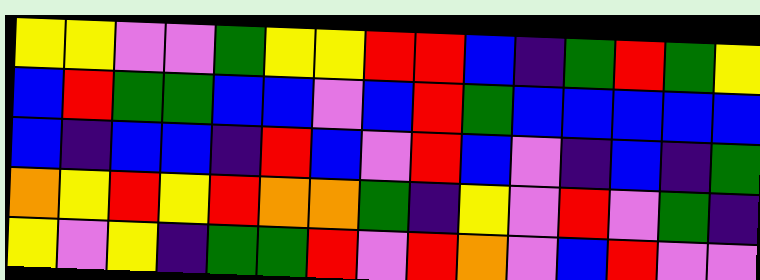[["yellow", "yellow", "violet", "violet", "green", "yellow", "yellow", "red", "red", "blue", "indigo", "green", "red", "green", "yellow"], ["blue", "red", "green", "green", "blue", "blue", "violet", "blue", "red", "green", "blue", "blue", "blue", "blue", "blue"], ["blue", "indigo", "blue", "blue", "indigo", "red", "blue", "violet", "red", "blue", "violet", "indigo", "blue", "indigo", "green"], ["orange", "yellow", "red", "yellow", "red", "orange", "orange", "green", "indigo", "yellow", "violet", "red", "violet", "green", "indigo"], ["yellow", "violet", "yellow", "indigo", "green", "green", "red", "violet", "red", "orange", "violet", "blue", "red", "violet", "violet"]]